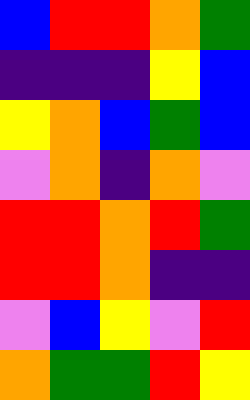[["blue", "red", "red", "orange", "green"], ["indigo", "indigo", "indigo", "yellow", "blue"], ["yellow", "orange", "blue", "green", "blue"], ["violet", "orange", "indigo", "orange", "violet"], ["red", "red", "orange", "red", "green"], ["red", "red", "orange", "indigo", "indigo"], ["violet", "blue", "yellow", "violet", "red"], ["orange", "green", "green", "red", "yellow"]]